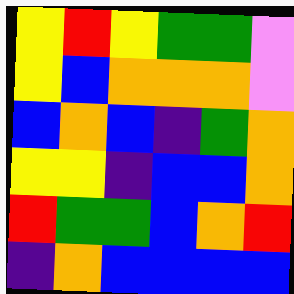[["yellow", "red", "yellow", "green", "green", "violet"], ["yellow", "blue", "orange", "orange", "orange", "violet"], ["blue", "orange", "blue", "indigo", "green", "orange"], ["yellow", "yellow", "indigo", "blue", "blue", "orange"], ["red", "green", "green", "blue", "orange", "red"], ["indigo", "orange", "blue", "blue", "blue", "blue"]]